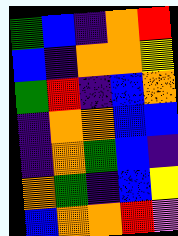[["green", "blue", "indigo", "orange", "red"], ["blue", "indigo", "orange", "orange", "yellow"], ["green", "red", "indigo", "blue", "orange"], ["indigo", "orange", "orange", "blue", "blue"], ["indigo", "orange", "green", "blue", "indigo"], ["orange", "green", "indigo", "blue", "yellow"], ["blue", "orange", "orange", "red", "violet"]]